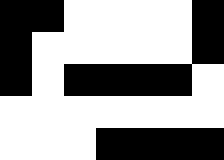[["black", "black", "white", "white", "white", "white", "black"], ["black", "white", "white", "white", "white", "white", "black"], ["black", "white", "black", "black", "black", "black", "white"], ["white", "white", "white", "white", "white", "white", "white"], ["white", "white", "white", "black", "black", "black", "black"]]